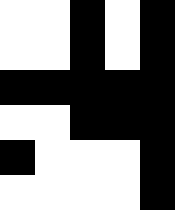[["white", "white", "black", "white", "black"], ["white", "white", "black", "white", "black"], ["black", "black", "black", "black", "black"], ["white", "white", "black", "black", "black"], ["black", "white", "white", "white", "black"], ["white", "white", "white", "white", "black"]]